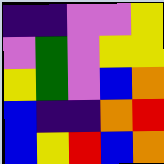[["indigo", "indigo", "violet", "violet", "yellow"], ["violet", "green", "violet", "yellow", "yellow"], ["yellow", "green", "violet", "blue", "orange"], ["blue", "indigo", "indigo", "orange", "red"], ["blue", "yellow", "red", "blue", "orange"]]